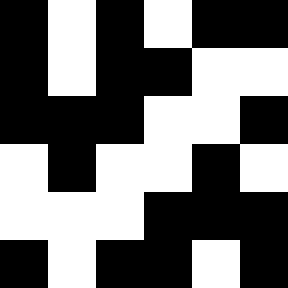[["black", "white", "black", "white", "black", "black"], ["black", "white", "black", "black", "white", "white"], ["black", "black", "black", "white", "white", "black"], ["white", "black", "white", "white", "black", "white"], ["white", "white", "white", "black", "black", "black"], ["black", "white", "black", "black", "white", "black"]]